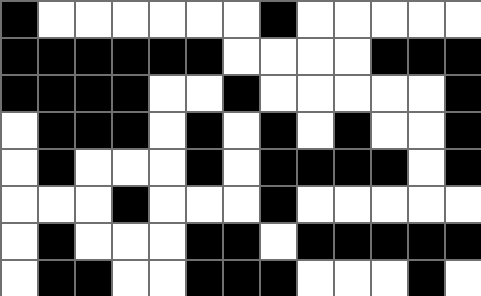[["black", "white", "white", "white", "white", "white", "white", "black", "white", "white", "white", "white", "white"], ["black", "black", "black", "black", "black", "black", "white", "white", "white", "white", "black", "black", "black"], ["black", "black", "black", "black", "white", "white", "black", "white", "white", "white", "white", "white", "black"], ["white", "black", "black", "black", "white", "black", "white", "black", "white", "black", "white", "white", "black"], ["white", "black", "white", "white", "white", "black", "white", "black", "black", "black", "black", "white", "black"], ["white", "white", "white", "black", "white", "white", "white", "black", "white", "white", "white", "white", "white"], ["white", "black", "white", "white", "white", "black", "black", "white", "black", "black", "black", "black", "black"], ["white", "black", "black", "white", "white", "black", "black", "black", "white", "white", "white", "black", "white"]]